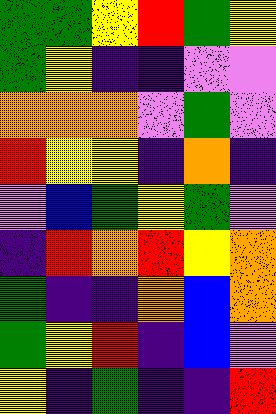[["green", "green", "yellow", "red", "green", "yellow"], ["green", "yellow", "indigo", "indigo", "violet", "violet"], ["orange", "orange", "orange", "violet", "green", "violet"], ["red", "yellow", "yellow", "indigo", "orange", "indigo"], ["violet", "blue", "green", "yellow", "green", "violet"], ["indigo", "red", "orange", "red", "yellow", "orange"], ["green", "indigo", "indigo", "orange", "blue", "orange"], ["green", "yellow", "red", "indigo", "blue", "violet"], ["yellow", "indigo", "green", "indigo", "indigo", "red"]]